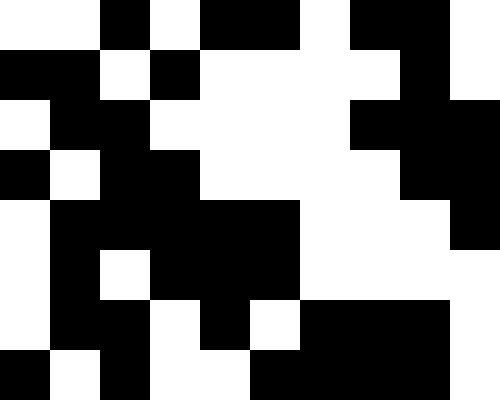[["white", "white", "black", "white", "black", "black", "white", "black", "black", "white"], ["black", "black", "white", "black", "white", "white", "white", "white", "black", "white"], ["white", "black", "black", "white", "white", "white", "white", "black", "black", "black"], ["black", "white", "black", "black", "white", "white", "white", "white", "black", "black"], ["white", "black", "black", "black", "black", "black", "white", "white", "white", "black"], ["white", "black", "white", "black", "black", "black", "white", "white", "white", "white"], ["white", "black", "black", "white", "black", "white", "black", "black", "black", "white"], ["black", "white", "black", "white", "white", "black", "black", "black", "black", "white"]]